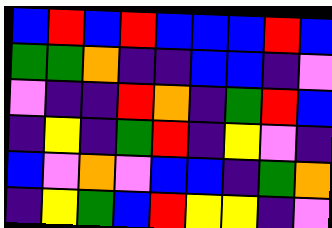[["blue", "red", "blue", "red", "blue", "blue", "blue", "red", "blue"], ["green", "green", "orange", "indigo", "indigo", "blue", "blue", "indigo", "violet"], ["violet", "indigo", "indigo", "red", "orange", "indigo", "green", "red", "blue"], ["indigo", "yellow", "indigo", "green", "red", "indigo", "yellow", "violet", "indigo"], ["blue", "violet", "orange", "violet", "blue", "blue", "indigo", "green", "orange"], ["indigo", "yellow", "green", "blue", "red", "yellow", "yellow", "indigo", "violet"]]